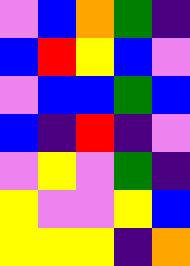[["violet", "blue", "orange", "green", "indigo"], ["blue", "red", "yellow", "blue", "violet"], ["violet", "blue", "blue", "green", "blue"], ["blue", "indigo", "red", "indigo", "violet"], ["violet", "yellow", "violet", "green", "indigo"], ["yellow", "violet", "violet", "yellow", "blue"], ["yellow", "yellow", "yellow", "indigo", "orange"]]